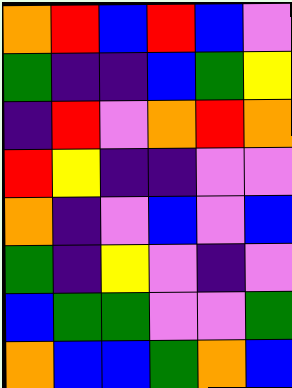[["orange", "red", "blue", "red", "blue", "violet"], ["green", "indigo", "indigo", "blue", "green", "yellow"], ["indigo", "red", "violet", "orange", "red", "orange"], ["red", "yellow", "indigo", "indigo", "violet", "violet"], ["orange", "indigo", "violet", "blue", "violet", "blue"], ["green", "indigo", "yellow", "violet", "indigo", "violet"], ["blue", "green", "green", "violet", "violet", "green"], ["orange", "blue", "blue", "green", "orange", "blue"]]